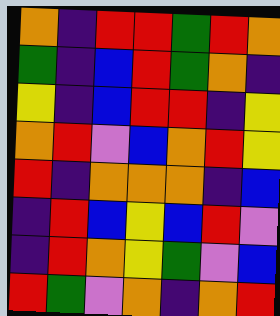[["orange", "indigo", "red", "red", "green", "red", "orange"], ["green", "indigo", "blue", "red", "green", "orange", "indigo"], ["yellow", "indigo", "blue", "red", "red", "indigo", "yellow"], ["orange", "red", "violet", "blue", "orange", "red", "yellow"], ["red", "indigo", "orange", "orange", "orange", "indigo", "blue"], ["indigo", "red", "blue", "yellow", "blue", "red", "violet"], ["indigo", "red", "orange", "yellow", "green", "violet", "blue"], ["red", "green", "violet", "orange", "indigo", "orange", "red"]]